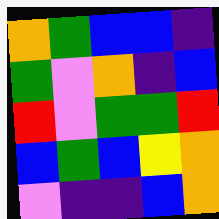[["orange", "green", "blue", "blue", "indigo"], ["green", "violet", "orange", "indigo", "blue"], ["red", "violet", "green", "green", "red"], ["blue", "green", "blue", "yellow", "orange"], ["violet", "indigo", "indigo", "blue", "orange"]]